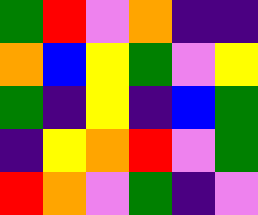[["green", "red", "violet", "orange", "indigo", "indigo"], ["orange", "blue", "yellow", "green", "violet", "yellow"], ["green", "indigo", "yellow", "indigo", "blue", "green"], ["indigo", "yellow", "orange", "red", "violet", "green"], ["red", "orange", "violet", "green", "indigo", "violet"]]